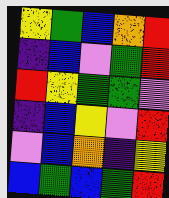[["yellow", "green", "blue", "orange", "red"], ["indigo", "blue", "violet", "green", "red"], ["red", "yellow", "green", "green", "violet"], ["indigo", "blue", "yellow", "violet", "red"], ["violet", "blue", "orange", "indigo", "yellow"], ["blue", "green", "blue", "green", "red"]]